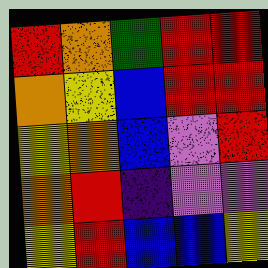[["red", "orange", "green", "red", "red"], ["orange", "yellow", "blue", "red", "red"], ["yellow", "orange", "blue", "violet", "red"], ["orange", "red", "indigo", "violet", "violet"], ["yellow", "red", "blue", "blue", "yellow"]]